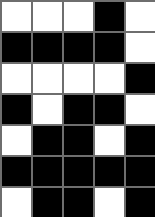[["white", "white", "white", "black", "white"], ["black", "black", "black", "black", "white"], ["white", "white", "white", "white", "black"], ["black", "white", "black", "black", "white"], ["white", "black", "black", "white", "black"], ["black", "black", "black", "black", "black"], ["white", "black", "black", "white", "black"]]